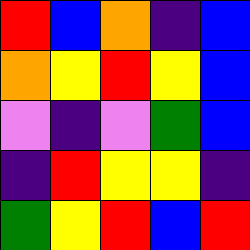[["red", "blue", "orange", "indigo", "blue"], ["orange", "yellow", "red", "yellow", "blue"], ["violet", "indigo", "violet", "green", "blue"], ["indigo", "red", "yellow", "yellow", "indigo"], ["green", "yellow", "red", "blue", "red"]]